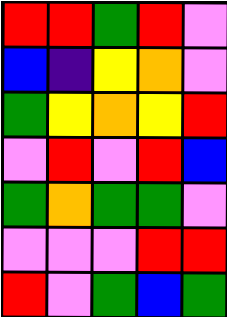[["red", "red", "green", "red", "violet"], ["blue", "indigo", "yellow", "orange", "violet"], ["green", "yellow", "orange", "yellow", "red"], ["violet", "red", "violet", "red", "blue"], ["green", "orange", "green", "green", "violet"], ["violet", "violet", "violet", "red", "red"], ["red", "violet", "green", "blue", "green"]]